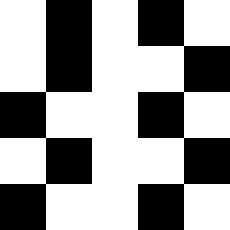[["white", "black", "white", "black", "white"], ["white", "black", "white", "white", "black"], ["black", "white", "white", "black", "white"], ["white", "black", "white", "white", "black"], ["black", "white", "white", "black", "white"]]